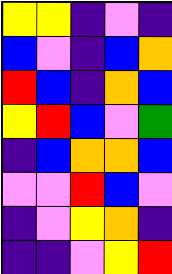[["yellow", "yellow", "indigo", "violet", "indigo"], ["blue", "violet", "indigo", "blue", "orange"], ["red", "blue", "indigo", "orange", "blue"], ["yellow", "red", "blue", "violet", "green"], ["indigo", "blue", "orange", "orange", "blue"], ["violet", "violet", "red", "blue", "violet"], ["indigo", "violet", "yellow", "orange", "indigo"], ["indigo", "indigo", "violet", "yellow", "red"]]